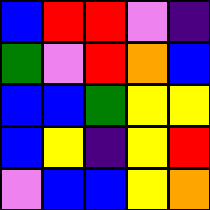[["blue", "red", "red", "violet", "indigo"], ["green", "violet", "red", "orange", "blue"], ["blue", "blue", "green", "yellow", "yellow"], ["blue", "yellow", "indigo", "yellow", "red"], ["violet", "blue", "blue", "yellow", "orange"]]